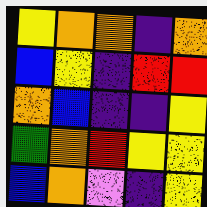[["yellow", "orange", "orange", "indigo", "orange"], ["blue", "yellow", "indigo", "red", "red"], ["orange", "blue", "indigo", "indigo", "yellow"], ["green", "orange", "red", "yellow", "yellow"], ["blue", "orange", "violet", "indigo", "yellow"]]